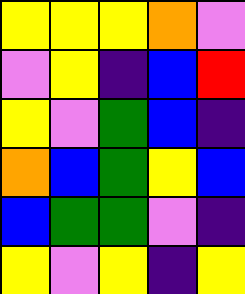[["yellow", "yellow", "yellow", "orange", "violet"], ["violet", "yellow", "indigo", "blue", "red"], ["yellow", "violet", "green", "blue", "indigo"], ["orange", "blue", "green", "yellow", "blue"], ["blue", "green", "green", "violet", "indigo"], ["yellow", "violet", "yellow", "indigo", "yellow"]]